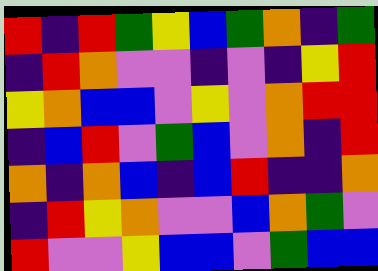[["red", "indigo", "red", "green", "yellow", "blue", "green", "orange", "indigo", "green"], ["indigo", "red", "orange", "violet", "violet", "indigo", "violet", "indigo", "yellow", "red"], ["yellow", "orange", "blue", "blue", "violet", "yellow", "violet", "orange", "red", "red"], ["indigo", "blue", "red", "violet", "green", "blue", "violet", "orange", "indigo", "red"], ["orange", "indigo", "orange", "blue", "indigo", "blue", "red", "indigo", "indigo", "orange"], ["indigo", "red", "yellow", "orange", "violet", "violet", "blue", "orange", "green", "violet"], ["red", "violet", "violet", "yellow", "blue", "blue", "violet", "green", "blue", "blue"]]